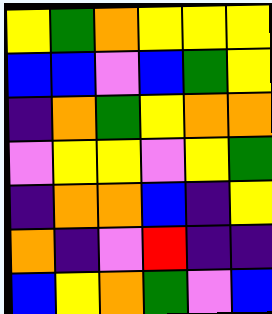[["yellow", "green", "orange", "yellow", "yellow", "yellow"], ["blue", "blue", "violet", "blue", "green", "yellow"], ["indigo", "orange", "green", "yellow", "orange", "orange"], ["violet", "yellow", "yellow", "violet", "yellow", "green"], ["indigo", "orange", "orange", "blue", "indigo", "yellow"], ["orange", "indigo", "violet", "red", "indigo", "indigo"], ["blue", "yellow", "orange", "green", "violet", "blue"]]